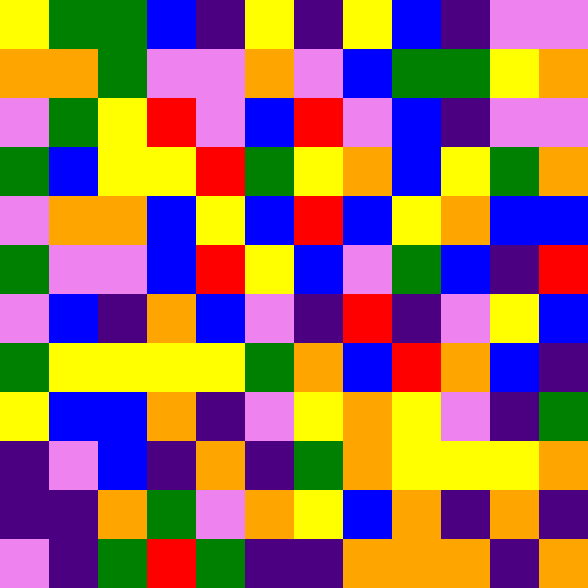[["yellow", "green", "green", "blue", "indigo", "yellow", "indigo", "yellow", "blue", "indigo", "violet", "violet"], ["orange", "orange", "green", "violet", "violet", "orange", "violet", "blue", "green", "green", "yellow", "orange"], ["violet", "green", "yellow", "red", "violet", "blue", "red", "violet", "blue", "indigo", "violet", "violet"], ["green", "blue", "yellow", "yellow", "red", "green", "yellow", "orange", "blue", "yellow", "green", "orange"], ["violet", "orange", "orange", "blue", "yellow", "blue", "red", "blue", "yellow", "orange", "blue", "blue"], ["green", "violet", "violet", "blue", "red", "yellow", "blue", "violet", "green", "blue", "indigo", "red"], ["violet", "blue", "indigo", "orange", "blue", "violet", "indigo", "red", "indigo", "violet", "yellow", "blue"], ["green", "yellow", "yellow", "yellow", "yellow", "green", "orange", "blue", "red", "orange", "blue", "indigo"], ["yellow", "blue", "blue", "orange", "indigo", "violet", "yellow", "orange", "yellow", "violet", "indigo", "green"], ["indigo", "violet", "blue", "indigo", "orange", "indigo", "green", "orange", "yellow", "yellow", "yellow", "orange"], ["indigo", "indigo", "orange", "green", "violet", "orange", "yellow", "blue", "orange", "indigo", "orange", "indigo"], ["violet", "indigo", "green", "red", "green", "indigo", "indigo", "orange", "orange", "orange", "indigo", "orange"]]